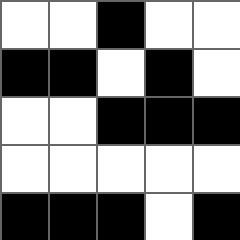[["white", "white", "black", "white", "white"], ["black", "black", "white", "black", "white"], ["white", "white", "black", "black", "black"], ["white", "white", "white", "white", "white"], ["black", "black", "black", "white", "black"]]